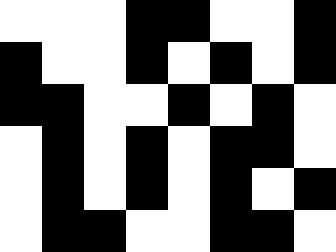[["white", "white", "white", "black", "black", "white", "white", "black"], ["black", "white", "white", "black", "white", "black", "white", "black"], ["black", "black", "white", "white", "black", "white", "black", "white"], ["white", "black", "white", "black", "white", "black", "black", "white"], ["white", "black", "white", "black", "white", "black", "white", "black"], ["white", "black", "black", "white", "white", "black", "black", "white"]]